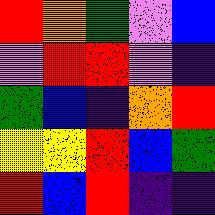[["red", "orange", "green", "violet", "blue"], ["violet", "red", "red", "violet", "indigo"], ["green", "blue", "indigo", "orange", "red"], ["yellow", "yellow", "red", "blue", "green"], ["red", "blue", "red", "indigo", "indigo"]]